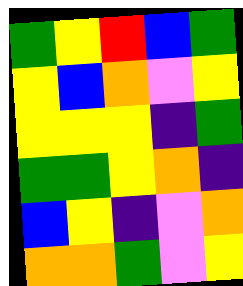[["green", "yellow", "red", "blue", "green"], ["yellow", "blue", "orange", "violet", "yellow"], ["yellow", "yellow", "yellow", "indigo", "green"], ["green", "green", "yellow", "orange", "indigo"], ["blue", "yellow", "indigo", "violet", "orange"], ["orange", "orange", "green", "violet", "yellow"]]